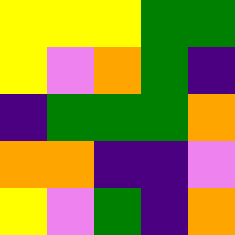[["yellow", "yellow", "yellow", "green", "green"], ["yellow", "violet", "orange", "green", "indigo"], ["indigo", "green", "green", "green", "orange"], ["orange", "orange", "indigo", "indigo", "violet"], ["yellow", "violet", "green", "indigo", "orange"]]